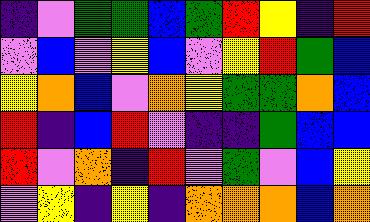[["indigo", "violet", "green", "green", "blue", "green", "red", "yellow", "indigo", "red"], ["violet", "blue", "violet", "yellow", "blue", "violet", "yellow", "red", "green", "blue"], ["yellow", "orange", "blue", "violet", "orange", "yellow", "green", "green", "orange", "blue"], ["red", "indigo", "blue", "red", "violet", "indigo", "indigo", "green", "blue", "blue"], ["red", "violet", "orange", "indigo", "red", "violet", "green", "violet", "blue", "yellow"], ["violet", "yellow", "indigo", "yellow", "indigo", "orange", "orange", "orange", "blue", "orange"]]